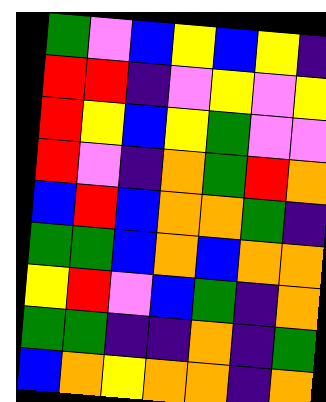[["green", "violet", "blue", "yellow", "blue", "yellow", "indigo"], ["red", "red", "indigo", "violet", "yellow", "violet", "yellow"], ["red", "yellow", "blue", "yellow", "green", "violet", "violet"], ["red", "violet", "indigo", "orange", "green", "red", "orange"], ["blue", "red", "blue", "orange", "orange", "green", "indigo"], ["green", "green", "blue", "orange", "blue", "orange", "orange"], ["yellow", "red", "violet", "blue", "green", "indigo", "orange"], ["green", "green", "indigo", "indigo", "orange", "indigo", "green"], ["blue", "orange", "yellow", "orange", "orange", "indigo", "orange"]]